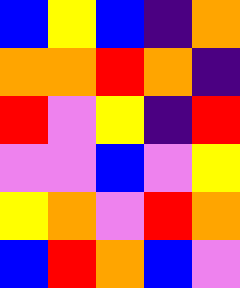[["blue", "yellow", "blue", "indigo", "orange"], ["orange", "orange", "red", "orange", "indigo"], ["red", "violet", "yellow", "indigo", "red"], ["violet", "violet", "blue", "violet", "yellow"], ["yellow", "orange", "violet", "red", "orange"], ["blue", "red", "orange", "blue", "violet"]]